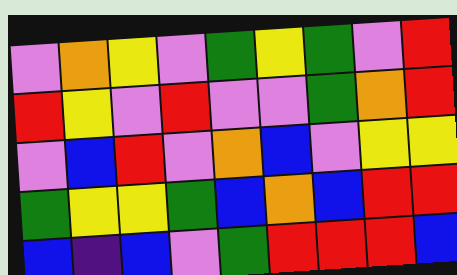[["violet", "orange", "yellow", "violet", "green", "yellow", "green", "violet", "red"], ["red", "yellow", "violet", "red", "violet", "violet", "green", "orange", "red"], ["violet", "blue", "red", "violet", "orange", "blue", "violet", "yellow", "yellow"], ["green", "yellow", "yellow", "green", "blue", "orange", "blue", "red", "red"], ["blue", "indigo", "blue", "violet", "green", "red", "red", "red", "blue"]]